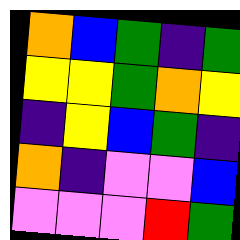[["orange", "blue", "green", "indigo", "green"], ["yellow", "yellow", "green", "orange", "yellow"], ["indigo", "yellow", "blue", "green", "indigo"], ["orange", "indigo", "violet", "violet", "blue"], ["violet", "violet", "violet", "red", "green"]]